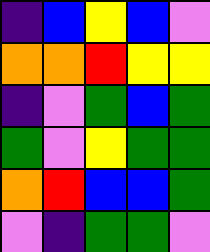[["indigo", "blue", "yellow", "blue", "violet"], ["orange", "orange", "red", "yellow", "yellow"], ["indigo", "violet", "green", "blue", "green"], ["green", "violet", "yellow", "green", "green"], ["orange", "red", "blue", "blue", "green"], ["violet", "indigo", "green", "green", "violet"]]